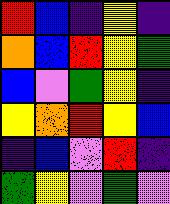[["red", "blue", "indigo", "yellow", "indigo"], ["orange", "blue", "red", "yellow", "green"], ["blue", "violet", "green", "yellow", "indigo"], ["yellow", "orange", "red", "yellow", "blue"], ["indigo", "blue", "violet", "red", "indigo"], ["green", "yellow", "violet", "green", "violet"]]